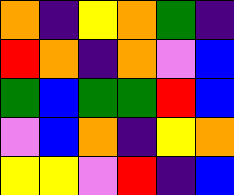[["orange", "indigo", "yellow", "orange", "green", "indigo"], ["red", "orange", "indigo", "orange", "violet", "blue"], ["green", "blue", "green", "green", "red", "blue"], ["violet", "blue", "orange", "indigo", "yellow", "orange"], ["yellow", "yellow", "violet", "red", "indigo", "blue"]]